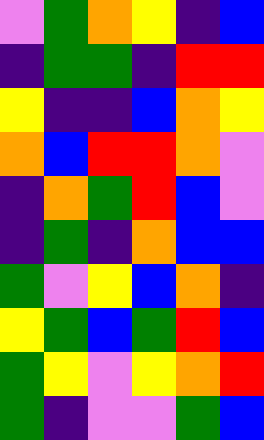[["violet", "green", "orange", "yellow", "indigo", "blue"], ["indigo", "green", "green", "indigo", "red", "red"], ["yellow", "indigo", "indigo", "blue", "orange", "yellow"], ["orange", "blue", "red", "red", "orange", "violet"], ["indigo", "orange", "green", "red", "blue", "violet"], ["indigo", "green", "indigo", "orange", "blue", "blue"], ["green", "violet", "yellow", "blue", "orange", "indigo"], ["yellow", "green", "blue", "green", "red", "blue"], ["green", "yellow", "violet", "yellow", "orange", "red"], ["green", "indigo", "violet", "violet", "green", "blue"]]